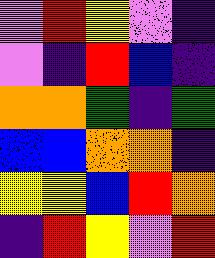[["violet", "red", "yellow", "violet", "indigo"], ["violet", "indigo", "red", "blue", "indigo"], ["orange", "orange", "green", "indigo", "green"], ["blue", "blue", "orange", "orange", "indigo"], ["yellow", "yellow", "blue", "red", "orange"], ["indigo", "red", "yellow", "violet", "red"]]